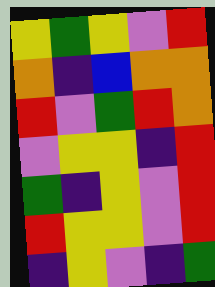[["yellow", "green", "yellow", "violet", "red"], ["orange", "indigo", "blue", "orange", "orange"], ["red", "violet", "green", "red", "orange"], ["violet", "yellow", "yellow", "indigo", "red"], ["green", "indigo", "yellow", "violet", "red"], ["red", "yellow", "yellow", "violet", "red"], ["indigo", "yellow", "violet", "indigo", "green"]]